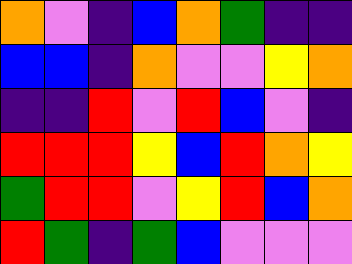[["orange", "violet", "indigo", "blue", "orange", "green", "indigo", "indigo"], ["blue", "blue", "indigo", "orange", "violet", "violet", "yellow", "orange"], ["indigo", "indigo", "red", "violet", "red", "blue", "violet", "indigo"], ["red", "red", "red", "yellow", "blue", "red", "orange", "yellow"], ["green", "red", "red", "violet", "yellow", "red", "blue", "orange"], ["red", "green", "indigo", "green", "blue", "violet", "violet", "violet"]]